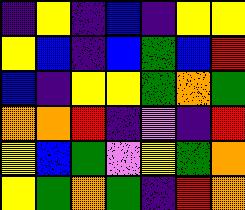[["indigo", "yellow", "indigo", "blue", "indigo", "yellow", "yellow"], ["yellow", "blue", "indigo", "blue", "green", "blue", "red"], ["blue", "indigo", "yellow", "yellow", "green", "orange", "green"], ["orange", "orange", "red", "indigo", "violet", "indigo", "red"], ["yellow", "blue", "green", "violet", "yellow", "green", "orange"], ["yellow", "green", "orange", "green", "indigo", "red", "orange"]]